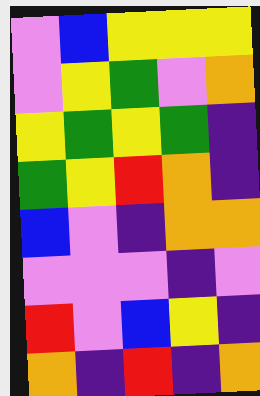[["violet", "blue", "yellow", "yellow", "yellow"], ["violet", "yellow", "green", "violet", "orange"], ["yellow", "green", "yellow", "green", "indigo"], ["green", "yellow", "red", "orange", "indigo"], ["blue", "violet", "indigo", "orange", "orange"], ["violet", "violet", "violet", "indigo", "violet"], ["red", "violet", "blue", "yellow", "indigo"], ["orange", "indigo", "red", "indigo", "orange"]]